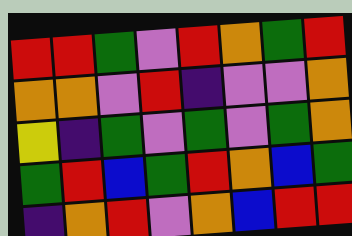[["red", "red", "green", "violet", "red", "orange", "green", "red"], ["orange", "orange", "violet", "red", "indigo", "violet", "violet", "orange"], ["yellow", "indigo", "green", "violet", "green", "violet", "green", "orange"], ["green", "red", "blue", "green", "red", "orange", "blue", "green"], ["indigo", "orange", "red", "violet", "orange", "blue", "red", "red"]]